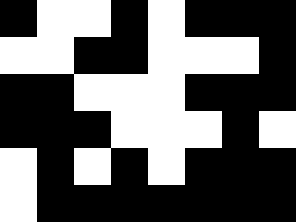[["black", "white", "white", "black", "white", "black", "black", "black"], ["white", "white", "black", "black", "white", "white", "white", "black"], ["black", "black", "white", "white", "white", "black", "black", "black"], ["black", "black", "black", "white", "white", "white", "black", "white"], ["white", "black", "white", "black", "white", "black", "black", "black"], ["white", "black", "black", "black", "black", "black", "black", "black"]]